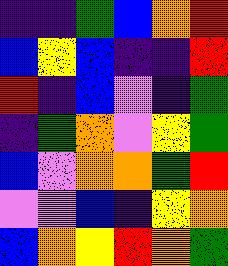[["indigo", "indigo", "green", "blue", "orange", "red"], ["blue", "yellow", "blue", "indigo", "indigo", "red"], ["red", "indigo", "blue", "violet", "indigo", "green"], ["indigo", "green", "orange", "violet", "yellow", "green"], ["blue", "violet", "orange", "orange", "green", "red"], ["violet", "violet", "blue", "indigo", "yellow", "orange"], ["blue", "orange", "yellow", "red", "orange", "green"]]